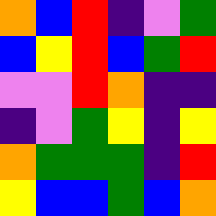[["orange", "blue", "red", "indigo", "violet", "green"], ["blue", "yellow", "red", "blue", "green", "red"], ["violet", "violet", "red", "orange", "indigo", "indigo"], ["indigo", "violet", "green", "yellow", "indigo", "yellow"], ["orange", "green", "green", "green", "indigo", "red"], ["yellow", "blue", "blue", "green", "blue", "orange"]]